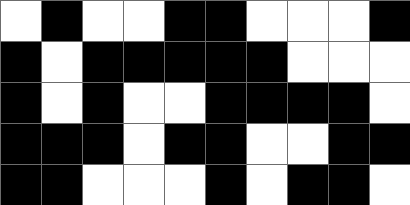[["white", "black", "white", "white", "black", "black", "white", "white", "white", "black"], ["black", "white", "black", "black", "black", "black", "black", "white", "white", "white"], ["black", "white", "black", "white", "white", "black", "black", "black", "black", "white"], ["black", "black", "black", "white", "black", "black", "white", "white", "black", "black"], ["black", "black", "white", "white", "white", "black", "white", "black", "black", "white"]]